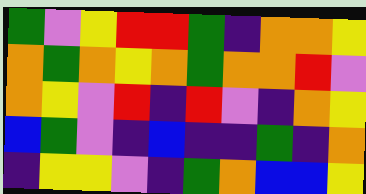[["green", "violet", "yellow", "red", "red", "green", "indigo", "orange", "orange", "yellow"], ["orange", "green", "orange", "yellow", "orange", "green", "orange", "orange", "red", "violet"], ["orange", "yellow", "violet", "red", "indigo", "red", "violet", "indigo", "orange", "yellow"], ["blue", "green", "violet", "indigo", "blue", "indigo", "indigo", "green", "indigo", "orange"], ["indigo", "yellow", "yellow", "violet", "indigo", "green", "orange", "blue", "blue", "yellow"]]